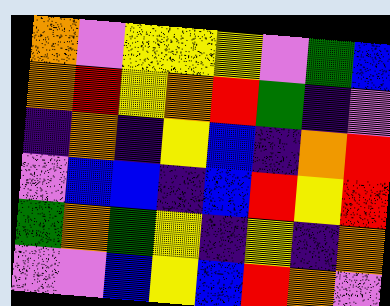[["orange", "violet", "yellow", "yellow", "yellow", "violet", "green", "blue"], ["orange", "red", "yellow", "orange", "red", "green", "indigo", "violet"], ["indigo", "orange", "indigo", "yellow", "blue", "indigo", "orange", "red"], ["violet", "blue", "blue", "indigo", "blue", "red", "yellow", "red"], ["green", "orange", "green", "yellow", "indigo", "yellow", "indigo", "orange"], ["violet", "violet", "blue", "yellow", "blue", "red", "orange", "violet"]]